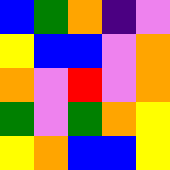[["blue", "green", "orange", "indigo", "violet"], ["yellow", "blue", "blue", "violet", "orange"], ["orange", "violet", "red", "violet", "orange"], ["green", "violet", "green", "orange", "yellow"], ["yellow", "orange", "blue", "blue", "yellow"]]